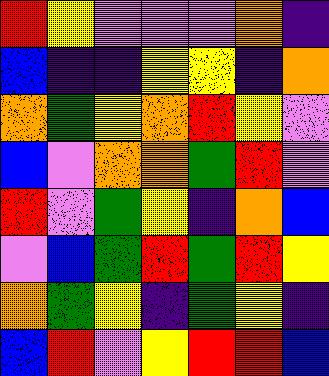[["red", "yellow", "violet", "violet", "violet", "orange", "indigo"], ["blue", "indigo", "indigo", "yellow", "yellow", "indigo", "orange"], ["orange", "green", "yellow", "orange", "red", "yellow", "violet"], ["blue", "violet", "orange", "orange", "green", "red", "violet"], ["red", "violet", "green", "yellow", "indigo", "orange", "blue"], ["violet", "blue", "green", "red", "green", "red", "yellow"], ["orange", "green", "yellow", "indigo", "green", "yellow", "indigo"], ["blue", "red", "violet", "yellow", "red", "red", "blue"]]